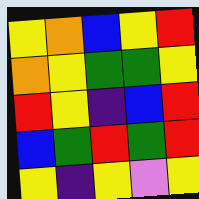[["yellow", "orange", "blue", "yellow", "red"], ["orange", "yellow", "green", "green", "yellow"], ["red", "yellow", "indigo", "blue", "red"], ["blue", "green", "red", "green", "red"], ["yellow", "indigo", "yellow", "violet", "yellow"]]